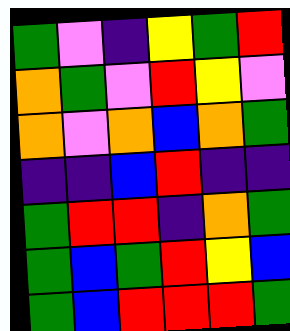[["green", "violet", "indigo", "yellow", "green", "red"], ["orange", "green", "violet", "red", "yellow", "violet"], ["orange", "violet", "orange", "blue", "orange", "green"], ["indigo", "indigo", "blue", "red", "indigo", "indigo"], ["green", "red", "red", "indigo", "orange", "green"], ["green", "blue", "green", "red", "yellow", "blue"], ["green", "blue", "red", "red", "red", "green"]]